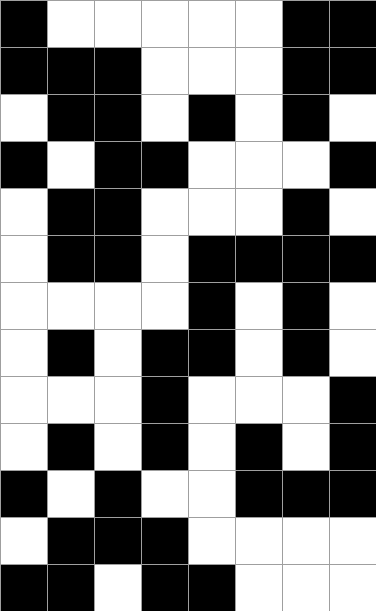[["black", "white", "white", "white", "white", "white", "black", "black"], ["black", "black", "black", "white", "white", "white", "black", "black"], ["white", "black", "black", "white", "black", "white", "black", "white"], ["black", "white", "black", "black", "white", "white", "white", "black"], ["white", "black", "black", "white", "white", "white", "black", "white"], ["white", "black", "black", "white", "black", "black", "black", "black"], ["white", "white", "white", "white", "black", "white", "black", "white"], ["white", "black", "white", "black", "black", "white", "black", "white"], ["white", "white", "white", "black", "white", "white", "white", "black"], ["white", "black", "white", "black", "white", "black", "white", "black"], ["black", "white", "black", "white", "white", "black", "black", "black"], ["white", "black", "black", "black", "white", "white", "white", "white"], ["black", "black", "white", "black", "black", "white", "white", "white"]]